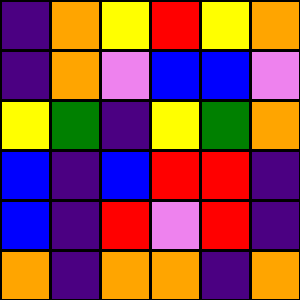[["indigo", "orange", "yellow", "red", "yellow", "orange"], ["indigo", "orange", "violet", "blue", "blue", "violet"], ["yellow", "green", "indigo", "yellow", "green", "orange"], ["blue", "indigo", "blue", "red", "red", "indigo"], ["blue", "indigo", "red", "violet", "red", "indigo"], ["orange", "indigo", "orange", "orange", "indigo", "orange"]]